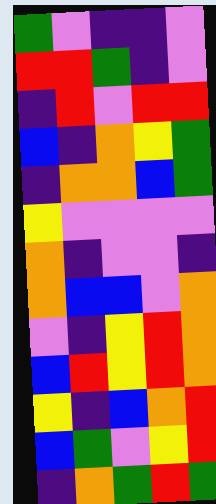[["green", "violet", "indigo", "indigo", "violet"], ["red", "red", "green", "indigo", "violet"], ["indigo", "red", "violet", "red", "red"], ["blue", "indigo", "orange", "yellow", "green"], ["indigo", "orange", "orange", "blue", "green"], ["yellow", "violet", "violet", "violet", "violet"], ["orange", "indigo", "violet", "violet", "indigo"], ["orange", "blue", "blue", "violet", "orange"], ["violet", "indigo", "yellow", "red", "orange"], ["blue", "red", "yellow", "red", "orange"], ["yellow", "indigo", "blue", "orange", "red"], ["blue", "green", "violet", "yellow", "red"], ["indigo", "orange", "green", "red", "green"]]